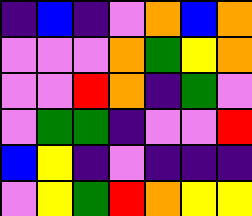[["indigo", "blue", "indigo", "violet", "orange", "blue", "orange"], ["violet", "violet", "violet", "orange", "green", "yellow", "orange"], ["violet", "violet", "red", "orange", "indigo", "green", "violet"], ["violet", "green", "green", "indigo", "violet", "violet", "red"], ["blue", "yellow", "indigo", "violet", "indigo", "indigo", "indigo"], ["violet", "yellow", "green", "red", "orange", "yellow", "yellow"]]